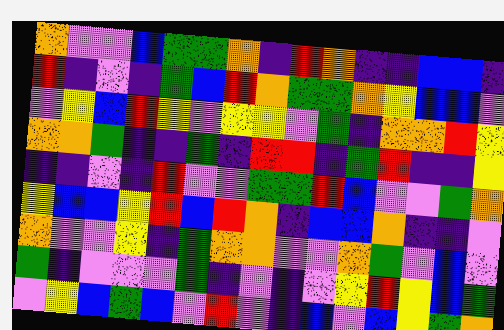[["orange", "violet", "violet", "blue", "green", "green", "orange", "indigo", "red", "orange", "indigo", "indigo", "blue", "blue", "indigo"], ["red", "indigo", "violet", "indigo", "green", "blue", "red", "orange", "green", "green", "orange", "yellow", "blue", "blue", "violet"], ["violet", "yellow", "blue", "red", "yellow", "violet", "yellow", "yellow", "violet", "green", "indigo", "orange", "orange", "red", "yellow"], ["orange", "orange", "green", "indigo", "indigo", "green", "indigo", "red", "red", "indigo", "green", "red", "indigo", "indigo", "yellow"], ["indigo", "indigo", "violet", "indigo", "red", "violet", "violet", "green", "green", "red", "blue", "violet", "violet", "green", "orange"], ["yellow", "blue", "blue", "yellow", "red", "blue", "red", "orange", "indigo", "blue", "blue", "orange", "indigo", "indigo", "violet"], ["orange", "violet", "violet", "yellow", "indigo", "green", "orange", "orange", "violet", "violet", "orange", "green", "violet", "blue", "violet"], ["green", "indigo", "violet", "violet", "violet", "green", "indigo", "violet", "indigo", "violet", "yellow", "red", "yellow", "blue", "green"], ["violet", "yellow", "blue", "green", "blue", "violet", "red", "violet", "indigo", "blue", "violet", "blue", "yellow", "green", "orange"]]